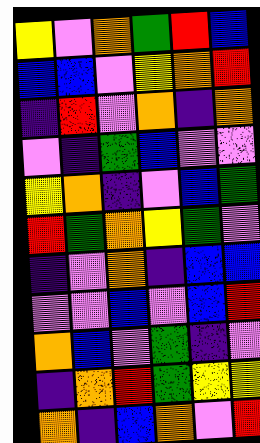[["yellow", "violet", "orange", "green", "red", "blue"], ["blue", "blue", "violet", "yellow", "orange", "red"], ["indigo", "red", "violet", "orange", "indigo", "orange"], ["violet", "indigo", "green", "blue", "violet", "violet"], ["yellow", "orange", "indigo", "violet", "blue", "green"], ["red", "green", "orange", "yellow", "green", "violet"], ["indigo", "violet", "orange", "indigo", "blue", "blue"], ["violet", "violet", "blue", "violet", "blue", "red"], ["orange", "blue", "violet", "green", "indigo", "violet"], ["indigo", "orange", "red", "green", "yellow", "yellow"], ["orange", "indigo", "blue", "orange", "violet", "red"]]